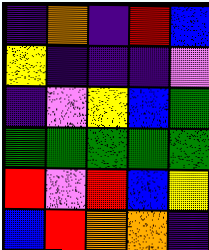[["indigo", "orange", "indigo", "red", "blue"], ["yellow", "indigo", "indigo", "indigo", "violet"], ["indigo", "violet", "yellow", "blue", "green"], ["green", "green", "green", "green", "green"], ["red", "violet", "red", "blue", "yellow"], ["blue", "red", "orange", "orange", "indigo"]]